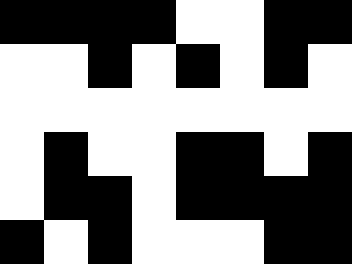[["black", "black", "black", "black", "white", "white", "black", "black"], ["white", "white", "black", "white", "black", "white", "black", "white"], ["white", "white", "white", "white", "white", "white", "white", "white"], ["white", "black", "white", "white", "black", "black", "white", "black"], ["white", "black", "black", "white", "black", "black", "black", "black"], ["black", "white", "black", "white", "white", "white", "black", "black"]]